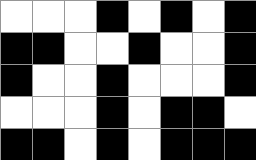[["white", "white", "white", "black", "white", "black", "white", "black"], ["black", "black", "white", "white", "black", "white", "white", "black"], ["black", "white", "white", "black", "white", "white", "white", "black"], ["white", "white", "white", "black", "white", "black", "black", "white"], ["black", "black", "white", "black", "white", "black", "black", "black"]]